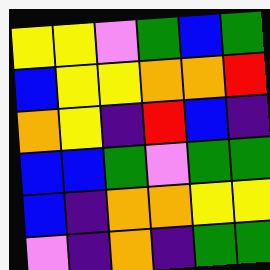[["yellow", "yellow", "violet", "green", "blue", "green"], ["blue", "yellow", "yellow", "orange", "orange", "red"], ["orange", "yellow", "indigo", "red", "blue", "indigo"], ["blue", "blue", "green", "violet", "green", "green"], ["blue", "indigo", "orange", "orange", "yellow", "yellow"], ["violet", "indigo", "orange", "indigo", "green", "green"]]